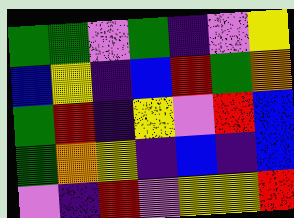[["green", "green", "violet", "green", "indigo", "violet", "yellow"], ["blue", "yellow", "indigo", "blue", "red", "green", "orange"], ["green", "red", "indigo", "yellow", "violet", "red", "blue"], ["green", "orange", "yellow", "indigo", "blue", "indigo", "blue"], ["violet", "indigo", "red", "violet", "yellow", "yellow", "red"]]